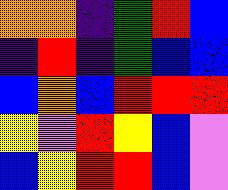[["orange", "orange", "indigo", "green", "red", "blue"], ["indigo", "red", "indigo", "green", "blue", "blue"], ["blue", "orange", "blue", "red", "red", "red"], ["yellow", "violet", "red", "yellow", "blue", "violet"], ["blue", "yellow", "red", "red", "blue", "violet"]]